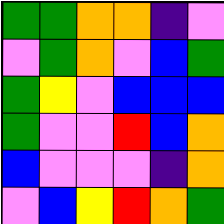[["green", "green", "orange", "orange", "indigo", "violet"], ["violet", "green", "orange", "violet", "blue", "green"], ["green", "yellow", "violet", "blue", "blue", "blue"], ["green", "violet", "violet", "red", "blue", "orange"], ["blue", "violet", "violet", "violet", "indigo", "orange"], ["violet", "blue", "yellow", "red", "orange", "green"]]